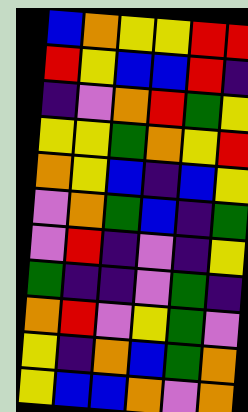[["blue", "orange", "yellow", "yellow", "red", "red"], ["red", "yellow", "blue", "blue", "red", "indigo"], ["indigo", "violet", "orange", "red", "green", "yellow"], ["yellow", "yellow", "green", "orange", "yellow", "red"], ["orange", "yellow", "blue", "indigo", "blue", "yellow"], ["violet", "orange", "green", "blue", "indigo", "green"], ["violet", "red", "indigo", "violet", "indigo", "yellow"], ["green", "indigo", "indigo", "violet", "green", "indigo"], ["orange", "red", "violet", "yellow", "green", "violet"], ["yellow", "indigo", "orange", "blue", "green", "orange"], ["yellow", "blue", "blue", "orange", "violet", "orange"]]